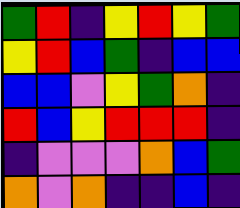[["green", "red", "indigo", "yellow", "red", "yellow", "green"], ["yellow", "red", "blue", "green", "indigo", "blue", "blue"], ["blue", "blue", "violet", "yellow", "green", "orange", "indigo"], ["red", "blue", "yellow", "red", "red", "red", "indigo"], ["indigo", "violet", "violet", "violet", "orange", "blue", "green"], ["orange", "violet", "orange", "indigo", "indigo", "blue", "indigo"]]